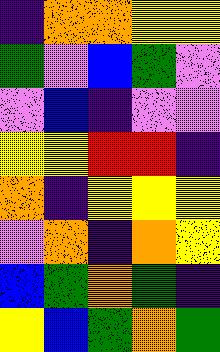[["indigo", "orange", "orange", "yellow", "yellow"], ["green", "violet", "blue", "green", "violet"], ["violet", "blue", "indigo", "violet", "violet"], ["yellow", "yellow", "red", "red", "indigo"], ["orange", "indigo", "yellow", "yellow", "yellow"], ["violet", "orange", "indigo", "orange", "yellow"], ["blue", "green", "orange", "green", "indigo"], ["yellow", "blue", "green", "orange", "green"]]